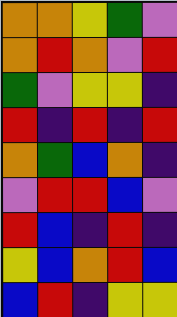[["orange", "orange", "yellow", "green", "violet"], ["orange", "red", "orange", "violet", "red"], ["green", "violet", "yellow", "yellow", "indigo"], ["red", "indigo", "red", "indigo", "red"], ["orange", "green", "blue", "orange", "indigo"], ["violet", "red", "red", "blue", "violet"], ["red", "blue", "indigo", "red", "indigo"], ["yellow", "blue", "orange", "red", "blue"], ["blue", "red", "indigo", "yellow", "yellow"]]